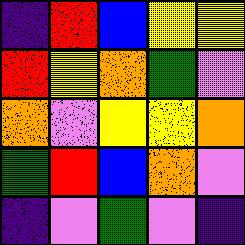[["indigo", "red", "blue", "yellow", "yellow"], ["red", "yellow", "orange", "green", "violet"], ["orange", "violet", "yellow", "yellow", "orange"], ["green", "red", "blue", "orange", "violet"], ["indigo", "violet", "green", "violet", "indigo"]]